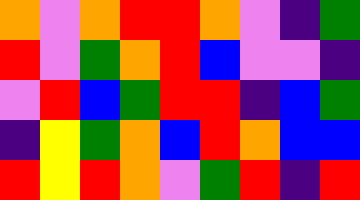[["orange", "violet", "orange", "red", "red", "orange", "violet", "indigo", "green"], ["red", "violet", "green", "orange", "red", "blue", "violet", "violet", "indigo"], ["violet", "red", "blue", "green", "red", "red", "indigo", "blue", "green"], ["indigo", "yellow", "green", "orange", "blue", "red", "orange", "blue", "blue"], ["red", "yellow", "red", "orange", "violet", "green", "red", "indigo", "red"]]